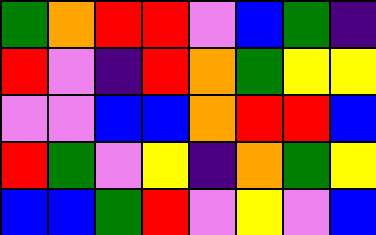[["green", "orange", "red", "red", "violet", "blue", "green", "indigo"], ["red", "violet", "indigo", "red", "orange", "green", "yellow", "yellow"], ["violet", "violet", "blue", "blue", "orange", "red", "red", "blue"], ["red", "green", "violet", "yellow", "indigo", "orange", "green", "yellow"], ["blue", "blue", "green", "red", "violet", "yellow", "violet", "blue"]]